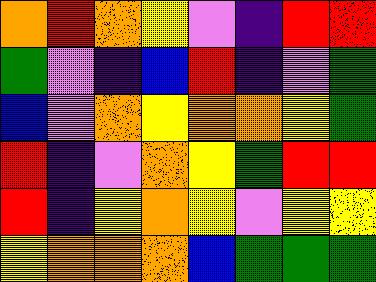[["orange", "red", "orange", "yellow", "violet", "indigo", "red", "red"], ["green", "violet", "indigo", "blue", "red", "indigo", "violet", "green"], ["blue", "violet", "orange", "yellow", "orange", "orange", "yellow", "green"], ["red", "indigo", "violet", "orange", "yellow", "green", "red", "red"], ["red", "indigo", "yellow", "orange", "yellow", "violet", "yellow", "yellow"], ["yellow", "orange", "orange", "orange", "blue", "green", "green", "green"]]